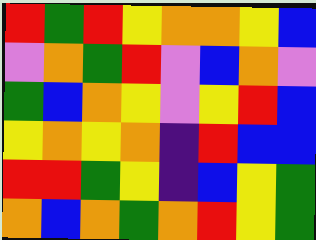[["red", "green", "red", "yellow", "orange", "orange", "yellow", "blue"], ["violet", "orange", "green", "red", "violet", "blue", "orange", "violet"], ["green", "blue", "orange", "yellow", "violet", "yellow", "red", "blue"], ["yellow", "orange", "yellow", "orange", "indigo", "red", "blue", "blue"], ["red", "red", "green", "yellow", "indigo", "blue", "yellow", "green"], ["orange", "blue", "orange", "green", "orange", "red", "yellow", "green"]]